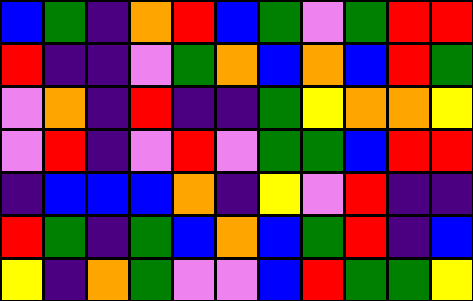[["blue", "green", "indigo", "orange", "red", "blue", "green", "violet", "green", "red", "red"], ["red", "indigo", "indigo", "violet", "green", "orange", "blue", "orange", "blue", "red", "green"], ["violet", "orange", "indigo", "red", "indigo", "indigo", "green", "yellow", "orange", "orange", "yellow"], ["violet", "red", "indigo", "violet", "red", "violet", "green", "green", "blue", "red", "red"], ["indigo", "blue", "blue", "blue", "orange", "indigo", "yellow", "violet", "red", "indigo", "indigo"], ["red", "green", "indigo", "green", "blue", "orange", "blue", "green", "red", "indigo", "blue"], ["yellow", "indigo", "orange", "green", "violet", "violet", "blue", "red", "green", "green", "yellow"]]